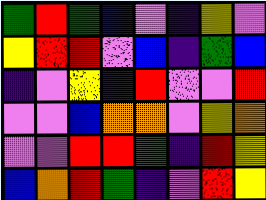[["green", "red", "green", "blue", "violet", "indigo", "yellow", "violet"], ["yellow", "red", "red", "violet", "blue", "indigo", "green", "blue"], ["indigo", "violet", "yellow", "indigo", "red", "violet", "violet", "red"], ["violet", "violet", "blue", "orange", "orange", "violet", "yellow", "orange"], ["violet", "violet", "red", "red", "green", "indigo", "red", "yellow"], ["blue", "orange", "red", "green", "indigo", "violet", "red", "yellow"]]